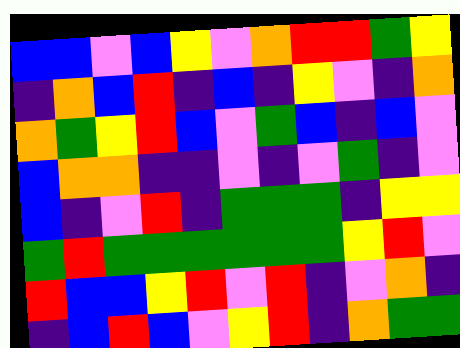[["blue", "blue", "violet", "blue", "yellow", "violet", "orange", "red", "red", "green", "yellow"], ["indigo", "orange", "blue", "red", "indigo", "blue", "indigo", "yellow", "violet", "indigo", "orange"], ["orange", "green", "yellow", "red", "blue", "violet", "green", "blue", "indigo", "blue", "violet"], ["blue", "orange", "orange", "indigo", "indigo", "violet", "indigo", "violet", "green", "indigo", "violet"], ["blue", "indigo", "violet", "red", "indigo", "green", "green", "green", "indigo", "yellow", "yellow"], ["green", "red", "green", "green", "green", "green", "green", "green", "yellow", "red", "violet"], ["red", "blue", "blue", "yellow", "red", "violet", "red", "indigo", "violet", "orange", "indigo"], ["indigo", "blue", "red", "blue", "violet", "yellow", "red", "indigo", "orange", "green", "green"]]